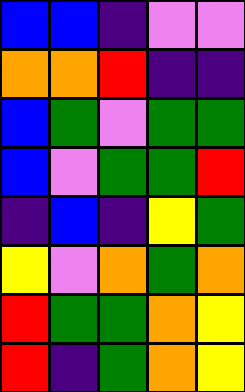[["blue", "blue", "indigo", "violet", "violet"], ["orange", "orange", "red", "indigo", "indigo"], ["blue", "green", "violet", "green", "green"], ["blue", "violet", "green", "green", "red"], ["indigo", "blue", "indigo", "yellow", "green"], ["yellow", "violet", "orange", "green", "orange"], ["red", "green", "green", "orange", "yellow"], ["red", "indigo", "green", "orange", "yellow"]]